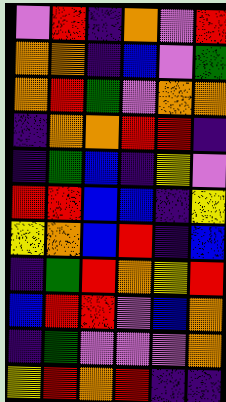[["violet", "red", "indigo", "orange", "violet", "red"], ["orange", "orange", "indigo", "blue", "violet", "green"], ["orange", "red", "green", "violet", "orange", "orange"], ["indigo", "orange", "orange", "red", "red", "indigo"], ["indigo", "green", "blue", "indigo", "yellow", "violet"], ["red", "red", "blue", "blue", "indigo", "yellow"], ["yellow", "orange", "blue", "red", "indigo", "blue"], ["indigo", "green", "red", "orange", "yellow", "red"], ["blue", "red", "red", "violet", "blue", "orange"], ["indigo", "green", "violet", "violet", "violet", "orange"], ["yellow", "red", "orange", "red", "indigo", "indigo"]]